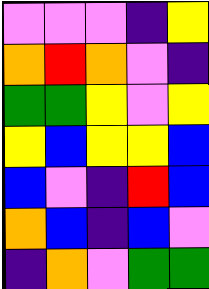[["violet", "violet", "violet", "indigo", "yellow"], ["orange", "red", "orange", "violet", "indigo"], ["green", "green", "yellow", "violet", "yellow"], ["yellow", "blue", "yellow", "yellow", "blue"], ["blue", "violet", "indigo", "red", "blue"], ["orange", "blue", "indigo", "blue", "violet"], ["indigo", "orange", "violet", "green", "green"]]